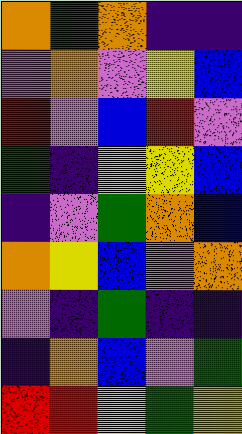[["orange", "green", "orange", "indigo", "indigo"], ["violet", "orange", "violet", "yellow", "blue"], ["red", "violet", "blue", "red", "violet"], ["green", "indigo", "yellow", "yellow", "blue"], ["indigo", "violet", "green", "orange", "blue"], ["orange", "yellow", "blue", "violet", "orange"], ["violet", "indigo", "green", "indigo", "indigo"], ["indigo", "orange", "blue", "violet", "green"], ["red", "red", "yellow", "green", "yellow"]]